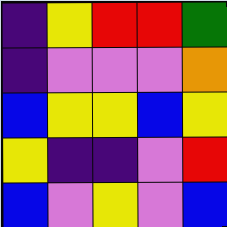[["indigo", "yellow", "red", "red", "green"], ["indigo", "violet", "violet", "violet", "orange"], ["blue", "yellow", "yellow", "blue", "yellow"], ["yellow", "indigo", "indigo", "violet", "red"], ["blue", "violet", "yellow", "violet", "blue"]]